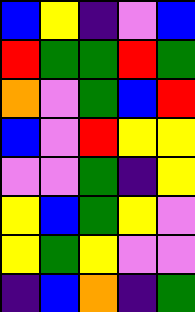[["blue", "yellow", "indigo", "violet", "blue"], ["red", "green", "green", "red", "green"], ["orange", "violet", "green", "blue", "red"], ["blue", "violet", "red", "yellow", "yellow"], ["violet", "violet", "green", "indigo", "yellow"], ["yellow", "blue", "green", "yellow", "violet"], ["yellow", "green", "yellow", "violet", "violet"], ["indigo", "blue", "orange", "indigo", "green"]]